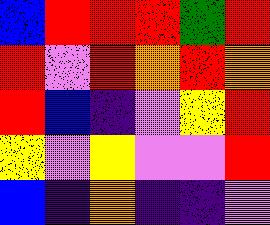[["blue", "red", "red", "red", "green", "red"], ["red", "violet", "red", "orange", "red", "orange"], ["red", "blue", "indigo", "violet", "yellow", "red"], ["yellow", "violet", "yellow", "violet", "violet", "red"], ["blue", "indigo", "orange", "indigo", "indigo", "violet"]]